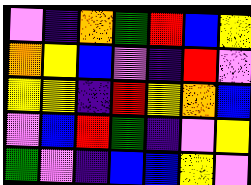[["violet", "indigo", "orange", "green", "red", "blue", "yellow"], ["orange", "yellow", "blue", "violet", "indigo", "red", "violet"], ["yellow", "yellow", "indigo", "red", "yellow", "orange", "blue"], ["violet", "blue", "red", "green", "indigo", "violet", "yellow"], ["green", "violet", "indigo", "blue", "blue", "yellow", "violet"]]